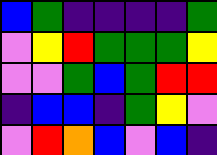[["blue", "green", "indigo", "indigo", "indigo", "indigo", "green"], ["violet", "yellow", "red", "green", "green", "green", "yellow"], ["violet", "violet", "green", "blue", "green", "red", "red"], ["indigo", "blue", "blue", "indigo", "green", "yellow", "violet"], ["violet", "red", "orange", "blue", "violet", "blue", "indigo"]]